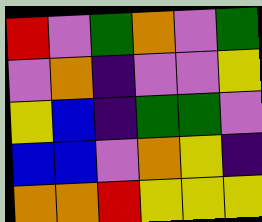[["red", "violet", "green", "orange", "violet", "green"], ["violet", "orange", "indigo", "violet", "violet", "yellow"], ["yellow", "blue", "indigo", "green", "green", "violet"], ["blue", "blue", "violet", "orange", "yellow", "indigo"], ["orange", "orange", "red", "yellow", "yellow", "yellow"]]